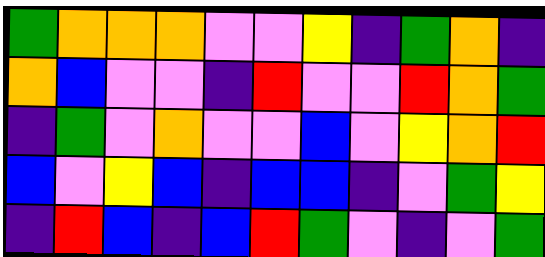[["green", "orange", "orange", "orange", "violet", "violet", "yellow", "indigo", "green", "orange", "indigo"], ["orange", "blue", "violet", "violet", "indigo", "red", "violet", "violet", "red", "orange", "green"], ["indigo", "green", "violet", "orange", "violet", "violet", "blue", "violet", "yellow", "orange", "red"], ["blue", "violet", "yellow", "blue", "indigo", "blue", "blue", "indigo", "violet", "green", "yellow"], ["indigo", "red", "blue", "indigo", "blue", "red", "green", "violet", "indigo", "violet", "green"]]